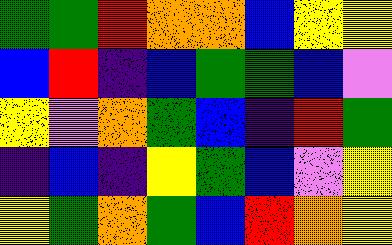[["green", "green", "red", "orange", "orange", "blue", "yellow", "yellow"], ["blue", "red", "indigo", "blue", "green", "green", "blue", "violet"], ["yellow", "violet", "orange", "green", "blue", "indigo", "red", "green"], ["indigo", "blue", "indigo", "yellow", "green", "blue", "violet", "yellow"], ["yellow", "green", "orange", "green", "blue", "red", "orange", "yellow"]]